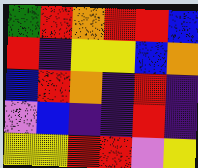[["green", "red", "orange", "red", "red", "blue"], ["red", "indigo", "yellow", "yellow", "blue", "orange"], ["blue", "red", "orange", "indigo", "red", "indigo"], ["violet", "blue", "indigo", "indigo", "red", "indigo"], ["yellow", "yellow", "red", "red", "violet", "yellow"]]